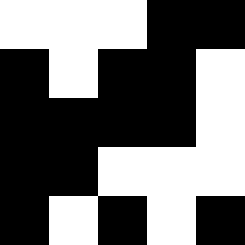[["white", "white", "white", "black", "black"], ["black", "white", "black", "black", "white"], ["black", "black", "black", "black", "white"], ["black", "black", "white", "white", "white"], ["black", "white", "black", "white", "black"]]